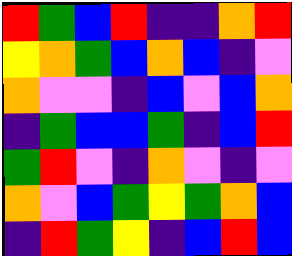[["red", "green", "blue", "red", "indigo", "indigo", "orange", "red"], ["yellow", "orange", "green", "blue", "orange", "blue", "indigo", "violet"], ["orange", "violet", "violet", "indigo", "blue", "violet", "blue", "orange"], ["indigo", "green", "blue", "blue", "green", "indigo", "blue", "red"], ["green", "red", "violet", "indigo", "orange", "violet", "indigo", "violet"], ["orange", "violet", "blue", "green", "yellow", "green", "orange", "blue"], ["indigo", "red", "green", "yellow", "indigo", "blue", "red", "blue"]]